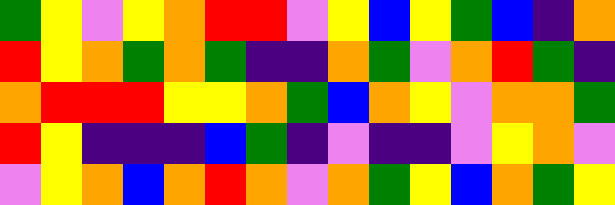[["green", "yellow", "violet", "yellow", "orange", "red", "red", "violet", "yellow", "blue", "yellow", "green", "blue", "indigo", "orange"], ["red", "yellow", "orange", "green", "orange", "green", "indigo", "indigo", "orange", "green", "violet", "orange", "red", "green", "indigo"], ["orange", "red", "red", "red", "yellow", "yellow", "orange", "green", "blue", "orange", "yellow", "violet", "orange", "orange", "green"], ["red", "yellow", "indigo", "indigo", "indigo", "blue", "green", "indigo", "violet", "indigo", "indigo", "violet", "yellow", "orange", "violet"], ["violet", "yellow", "orange", "blue", "orange", "red", "orange", "violet", "orange", "green", "yellow", "blue", "orange", "green", "yellow"]]